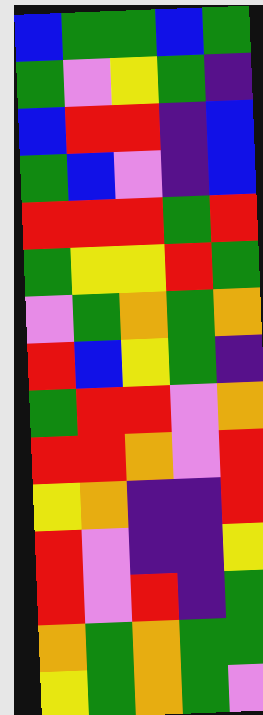[["blue", "green", "green", "blue", "green"], ["green", "violet", "yellow", "green", "indigo"], ["blue", "red", "red", "indigo", "blue"], ["green", "blue", "violet", "indigo", "blue"], ["red", "red", "red", "green", "red"], ["green", "yellow", "yellow", "red", "green"], ["violet", "green", "orange", "green", "orange"], ["red", "blue", "yellow", "green", "indigo"], ["green", "red", "red", "violet", "orange"], ["red", "red", "orange", "violet", "red"], ["yellow", "orange", "indigo", "indigo", "red"], ["red", "violet", "indigo", "indigo", "yellow"], ["red", "violet", "red", "indigo", "green"], ["orange", "green", "orange", "green", "green"], ["yellow", "green", "orange", "green", "violet"]]